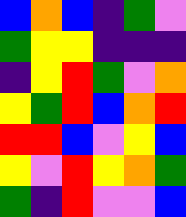[["blue", "orange", "blue", "indigo", "green", "violet"], ["green", "yellow", "yellow", "indigo", "indigo", "indigo"], ["indigo", "yellow", "red", "green", "violet", "orange"], ["yellow", "green", "red", "blue", "orange", "red"], ["red", "red", "blue", "violet", "yellow", "blue"], ["yellow", "violet", "red", "yellow", "orange", "green"], ["green", "indigo", "red", "violet", "violet", "blue"]]